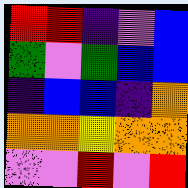[["red", "red", "indigo", "violet", "blue"], ["green", "violet", "green", "blue", "blue"], ["indigo", "blue", "blue", "indigo", "orange"], ["orange", "orange", "yellow", "orange", "orange"], ["violet", "violet", "red", "violet", "red"]]